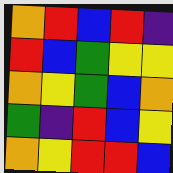[["orange", "red", "blue", "red", "indigo"], ["red", "blue", "green", "yellow", "yellow"], ["orange", "yellow", "green", "blue", "orange"], ["green", "indigo", "red", "blue", "yellow"], ["orange", "yellow", "red", "red", "blue"]]